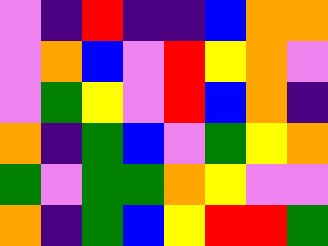[["violet", "indigo", "red", "indigo", "indigo", "blue", "orange", "orange"], ["violet", "orange", "blue", "violet", "red", "yellow", "orange", "violet"], ["violet", "green", "yellow", "violet", "red", "blue", "orange", "indigo"], ["orange", "indigo", "green", "blue", "violet", "green", "yellow", "orange"], ["green", "violet", "green", "green", "orange", "yellow", "violet", "violet"], ["orange", "indigo", "green", "blue", "yellow", "red", "red", "green"]]